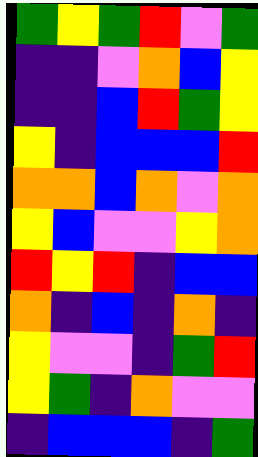[["green", "yellow", "green", "red", "violet", "green"], ["indigo", "indigo", "violet", "orange", "blue", "yellow"], ["indigo", "indigo", "blue", "red", "green", "yellow"], ["yellow", "indigo", "blue", "blue", "blue", "red"], ["orange", "orange", "blue", "orange", "violet", "orange"], ["yellow", "blue", "violet", "violet", "yellow", "orange"], ["red", "yellow", "red", "indigo", "blue", "blue"], ["orange", "indigo", "blue", "indigo", "orange", "indigo"], ["yellow", "violet", "violet", "indigo", "green", "red"], ["yellow", "green", "indigo", "orange", "violet", "violet"], ["indigo", "blue", "blue", "blue", "indigo", "green"]]